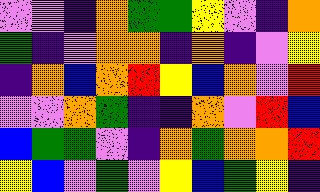[["violet", "violet", "indigo", "orange", "green", "green", "yellow", "violet", "indigo", "orange"], ["green", "indigo", "violet", "orange", "orange", "indigo", "orange", "indigo", "violet", "yellow"], ["indigo", "orange", "blue", "orange", "red", "yellow", "blue", "orange", "violet", "red"], ["violet", "violet", "orange", "green", "indigo", "indigo", "orange", "violet", "red", "blue"], ["blue", "green", "green", "violet", "indigo", "orange", "green", "orange", "orange", "red"], ["yellow", "blue", "violet", "green", "violet", "yellow", "blue", "green", "yellow", "indigo"]]